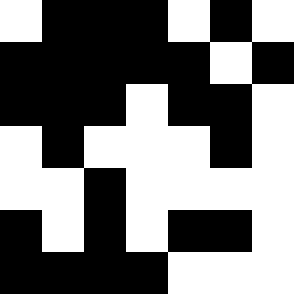[["white", "black", "black", "black", "white", "black", "white"], ["black", "black", "black", "black", "black", "white", "black"], ["black", "black", "black", "white", "black", "black", "white"], ["white", "black", "white", "white", "white", "black", "white"], ["white", "white", "black", "white", "white", "white", "white"], ["black", "white", "black", "white", "black", "black", "white"], ["black", "black", "black", "black", "white", "white", "white"]]